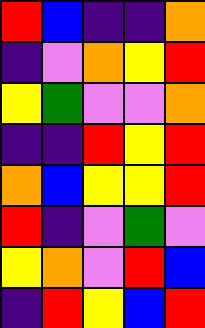[["red", "blue", "indigo", "indigo", "orange"], ["indigo", "violet", "orange", "yellow", "red"], ["yellow", "green", "violet", "violet", "orange"], ["indigo", "indigo", "red", "yellow", "red"], ["orange", "blue", "yellow", "yellow", "red"], ["red", "indigo", "violet", "green", "violet"], ["yellow", "orange", "violet", "red", "blue"], ["indigo", "red", "yellow", "blue", "red"]]